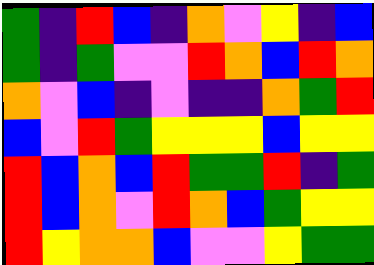[["green", "indigo", "red", "blue", "indigo", "orange", "violet", "yellow", "indigo", "blue"], ["green", "indigo", "green", "violet", "violet", "red", "orange", "blue", "red", "orange"], ["orange", "violet", "blue", "indigo", "violet", "indigo", "indigo", "orange", "green", "red"], ["blue", "violet", "red", "green", "yellow", "yellow", "yellow", "blue", "yellow", "yellow"], ["red", "blue", "orange", "blue", "red", "green", "green", "red", "indigo", "green"], ["red", "blue", "orange", "violet", "red", "orange", "blue", "green", "yellow", "yellow"], ["red", "yellow", "orange", "orange", "blue", "violet", "violet", "yellow", "green", "green"]]